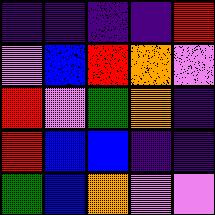[["indigo", "indigo", "indigo", "indigo", "red"], ["violet", "blue", "red", "orange", "violet"], ["red", "violet", "green", "orange", "indigo"], ["red", "blue", "blue", "indigo", "indigo"], ["green", "blue", "orange", "violet", "violet"]]